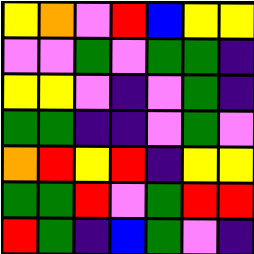[["yellow", "orange", "violet", "red", "blue", "yellow", "yellow"], ["violet", "violet", "green", "violet", "green", "green", "indigo"], ["yellow", "yellow", "violet", "indigo", "violet", "green", "indigo"], ["green", "green", "indigo", "indigo", "violet", "green", "violet"], ["orange", "red", "yellow", "red", "indigo", "yellow", "yellow"], ["green", "green", "red", "violet", "green", "red", "red"], ["red", "green", "indigo", "blue", "green", "violet", "indigo"]]